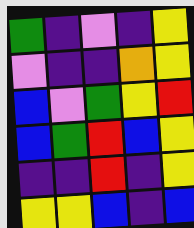[["green", "indigo", "violet", "indigo", "yellow"], ["violet", "indigo", "indigo", "orange", "yellow"], ["blue", "violet", "green", "yellow", "red"], ["blue", "green", "red", "blue", "yellow"], ["indigo", "indigo", "red", "indigo", "yellow"], ["yellow", "yellow", "blue", "indigo", "blue"]]